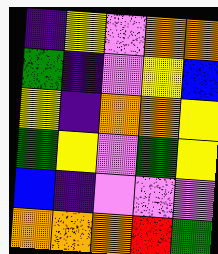[["indigo", "yellow", "violet", "orange", "orange"], ["green", "indigo", "violet", "yellow", "blue"], ["yellow", "indigo", "orange", "orange", "yellow"], ["green", "yellow", "violet", "green", "yellow"], ["blue", "indigo", "violet", "violet", "violet"], ["orange", "orange", "orange", "red", "green"]]